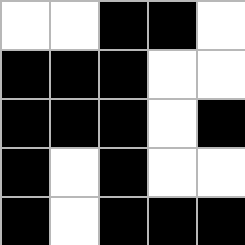[["white", "white", "black", "black", "white"], ["black", "black", "black", "white", "white"], ["black", "black", "black", "white", "black"], ["black", "white", "black", "white", "white"], ["black", "white", "black", "black", "black"]]